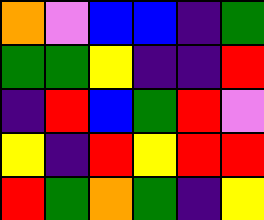[["orange", "violet", "blue", "blue", "indigo", "green"], ["green", "green", "yellow", "indigo", "indigo", "red"], ["indigo", "red", "blue", "green", "red", "violet"], ["yellow", "indigo", "red", "yellow", "red", "red"], ["red", "green", "orange", "green", "indigo", "yellow"]]